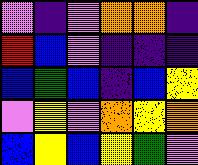[["violet", "indigo", "violet", "orange", "orange", "indigo"], ["red", "blue", "violet", "indigo", "indigo", "indigo"], ["blue", "green", "blue", "indigo", "blue", "yellow"], ["violet", "yellow", "violet", "orange", "yellow", "orange"], ["blue", "yellow", "blue", "yellow", "green", "violet"]]